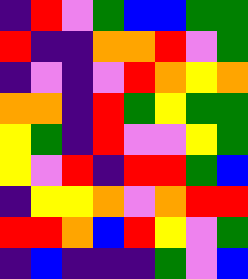[["indigo", "red", "violet", "green", "blue", "blue", "green", "green"], ["red", "indigo", "indigo", "orange", "orange", "red", "violet", "green"], ["indigo", "violet", "indigo", "violet", "red", "orange", "yellow", "orange"], ["orange", "orange", "indigo", "red", "green", "yellow", "green", "green"], ["yellow", "green", "indigo", "red", "violet", "violet", "yellow", "green"], ["yellow", "violet", "red", "indigo", "red", "red", "green", "blue"], ["indigo", "yellow", "yellow", "orange", "violet", "orange", "red", "red"], ["red", "red", "orange", "blue", "red", "yellow", "violet", "green"], ["indigo", "blue", "indigo", "indigo", "indigo", "green", "violet", "blue"]]